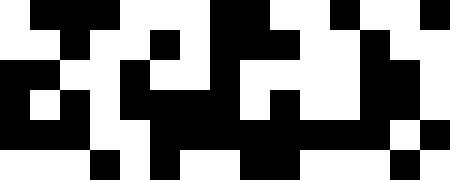[["white", "black", "black", "black", "white", "white", "white", "black", "black", "white", "white", "black", "white", "white", "black"], ["white", "white", "black", "white", "white", "black", "white", "black", "black", "black", "white", "white", "black", "white", "white"], ["black", "black", "white", "white", "black", "white", "white", "black", "white", "white", "white", "white", "black", "black", "white"], ["black", "white", "black", "white", "black", "black", "black", "black", "white", "black", "white", "white", "black", "black", "white"], ["black", "black", "black", "white", "white", "black", "black", "black", "black", "black", "black", "black", "black", "white", "black"], ["white", "white", "white", "black", "white", "black", "white", "white", "black", "black", "white", "white", "white", "black", "white"]]